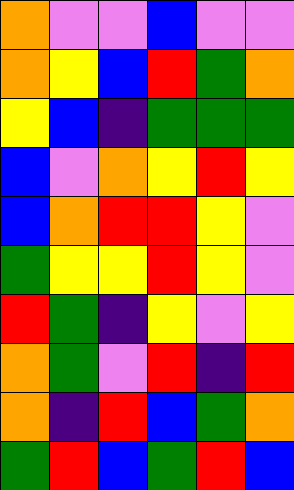[["orange", "violet", "violet", "blue", "violet", "violet"], ["orange", "yellow", "blue", "red", "green", "orange"], ["yellow", "blue", "indigo", "green", "green", "green"], ["blue", "violet", "orange", "yellow", "red", "yellow"], ["blue", "orange", "red", "red", "yellow", "violet"], ["green", "yellow", "yellow", "red", "yellow", "violet"], ["red", "green", "indigo", "yellow", "violet", "yellow"], ["orange", "green", "violet", "red", "indigo", "red"], ["orange", "indigo", "red", "blue", "green", "orange"], ["green", "red", "blue", "green", "red", "blue"]]